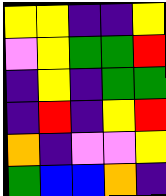[["yellow", "yellow", "indigo", "indigo", "yellow"], ["violet", "yellow", "green", "green", "red"], ["indigo", "yellow", "indigo", "green", "green"], ["indigo", "red", "indigo", "yellow", "red"], ["orange", "indigo", "violet", "violet", "yellow"], ["green", "blue", "blue", "orange", "indigo"]]